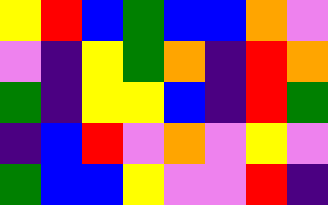[["yellow", "red", "blue", "green", "blue", "blue", "orange", "violet"], ["violet", "indigo", "yellow", "green", "orange", "indigo", "red", "orange"], ["green", "indigo", "yellow", "yellow", "blue", "indigo", "red", "green"], ["indigo", "blue", "red", "violet", "orange", "violet", "yellow", "violet"], ["green", "blue", "blue", "yellow", "violet", "violet", "red", "indigo"]]